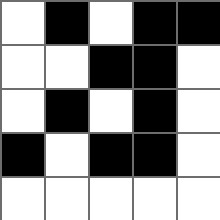[["white", "black", "white", "black", "black"], ["white", "white", "black", "black", "white"], ["white", "black", "white", "black", "white"], ["black", "white", "black", "black", "white"], ["white", "white", "white", "white", "white"]]